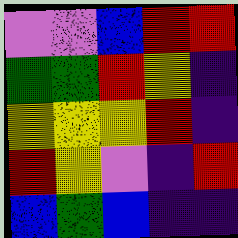[["violet", "violet", "blue", "red", "red"], ["green", "green", "red", "yellow", "indigo"], ["yellow", "yellow", "yellow", "red", "indigo"], ["red", "yellow", "violet", "indigo", "red"], ["blue", "green", "blue", "indigo", "indigo"]]